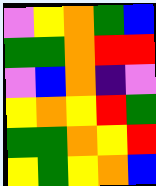[["violet", "yellow", "orange", "green", "blue"], ["green", "green", "orange", "red", "red"], ["violet", "blue", "orange", "indigo", "violet"], ["yellow", "orange", "yellow", "red", "green"], ["green", "green", "orange", "yellow", "red"], ["yellow", "green", "yellow", "orange", "blue"]]